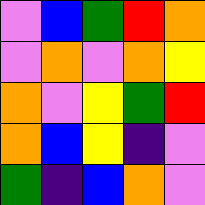[["violet", "blue", "green", "red", "orange"], ["violet", "orange", "violet", "orange", "yellow"], ["orange", "violet", "yellow", "green", "red"], ["orange", "blue", "yellow", "indigo", "violet"], ["green", "indigo", "blue", "orange", "violet"]]